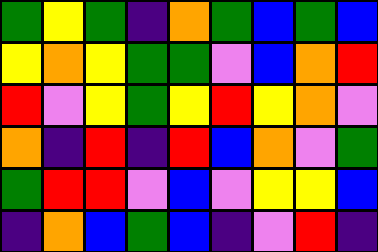[["green", "yellow", "green", "indigo", "orange", "green", "blue", "green", "blue"], ["yellow", "orange", "yellow", "green", "green", "violet", "blue", "orange", "red"], ["red", "violet", "yellow", "green", "yellow", "red", "yellow", "orange", "violet"], ["orange", "indigo", "red", "indigo", "red", "blue", "orange", "violet", "green"], ["green", "red", "red", "violet", "blue", "violet", "yellow", "yellow", "blue"], ["indigo", "orange", "blue", "green", "blue", "indigo", "violet", "red", "indigo"]]